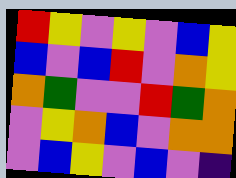[["red", "yellow", "violet", "yellow", "violet", "blue", "yellow"], ["blue", "violet", "blue", "red", "violet", "orange", "yellow"], ["orange", "green", "violet", "violet", "red", "green", "orange"], ["violet", "yellow", "orange", "blue", "violet", "orange", "orange"], ["violet", "blue", "yellow", "violet", "blue", "violet", "indigo"]]